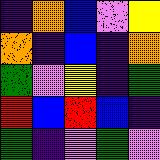[["indigo", "orange", "blue", "violet", "yellow"], ["orange", "indigo", "blue", "indigo", "orange"], ["green", "violet", "yellow", "indigo", "green"], ["red", "blue", "red", "blue", "indigo"], ["green", "indigo", "violet", "green", "violet"]]